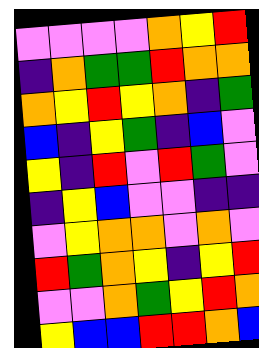[["violet", "violet", "violet", "violet", "orange", "yellow", "red"], ["indigo", "orange", "green", "green", "red", "orange", "orange"], ["orange", "yellow", "red", "yellow", "orange", "indigo", "green"], ["blue", "indigo", "yellow", "green", "indigo", "blue", "violet"], ["yellow", "indigo", "red", "violet", "red", "green", "violet"], ["indigo", "yellow", "blue", "violet", "violet", "indigo", "indigo"], ["violet", "yellow", "orange", "orange", "violet", "orange", "violet"], ["red", "green", "orange", "yellow", "indigo", "yellow", "red"], ["violet", "violet", "orange", "green", "yellow", "red", "orange"], ["yellow", "blue", "blue", "red", "red", "orange", "blue"]]